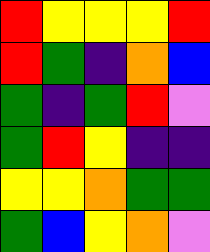[["red", "yellow", "yellow", "yellow", "red"], ["red", "green", "indigo", "orange", "blue"], ["green", "indigo", "green", "red", "violet"], ["green", "red", "yellow", "indigo", "indigo"], ["yellow", "yellow", "orange", "green", "green"], ["green", "blue", "yellow", "orange", "violet"]]